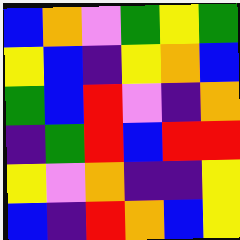[["blue", "orange", "violet", "green", "yellow", "green"], ["yellow", "blue", "indigo", "yellow", "orange", "blue"], ["green", "blue", "red", "violet", "indigo", "orange"], ["indigo", "green", "red", "blue", "red", "red"], ["yellow", "violet", "orange", "indigo", "indigo", "yellow"], ["blue", "indigo", "red", "orange", "blue", "yellow"]]